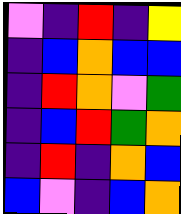[["violet", "indigo", "red", "indigo", "yellow"], ["indigo", "blue", "orange", "blue", "blue"], ["indigo", "red", "orange", "violet", "green"], ["indigo", "blue", "red", "green", "orange"], ["indigo", "red", "indigo", "orange", "blue"], ["blue", "violet", "indigo", "blue", "orange"]]